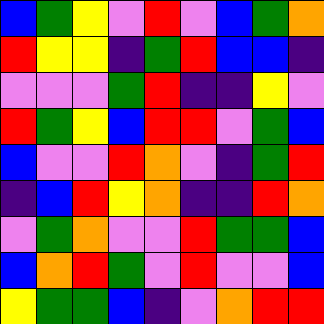[["blue", "green", "yellow", "violet", "red", "violet", "blue", "green", "orange"], ["red", "yellow", "yellow", "indigo", "green", "red", "blue", "blue", "indigo"], ["violet", "violet", "violet", "green", "red", "indigo", "indigo", "yellow", "violet"], ["red", "green", "yellow", "blue", "red", "red", "violet", "green", "blue"], ["blue", "violet", "violet", "red", "orange", "violet", "indigo", "green", "red"], ["indigo", "blue", "red", "yellow", "orange", "indigo", "indigo", "red", "orange"], ["violet", "green", "orange", "violet", "violet", "red", "green", "green", "blue"], ["blue", "orange", "red", "green", "violet", "red", "violet", "violet", "blue"], ["yellow", "green", "green", "blue", "indigo", "violet", "orange", "red", "red"]]